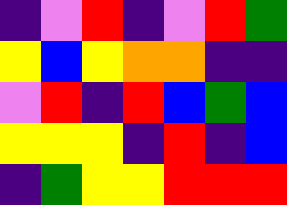[["indigo", "violet", "red", "indigo", "violet", "red", "green"], ["yellow", "blue", "yellow", "orange", "orange", "indigo", "indigo"], ["violet", "red", "indigo", "red", "blue", "green", "blue"], ["yellow", "yellow", "yellow", "indigo", "red", "indigo", "blue"], ["indigo", "green", "yellow", "yellow", "red", "red", "red"]]